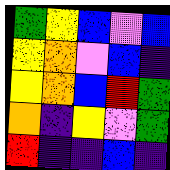[["green", "yellow", "blue", "violet", "blue"], ["yellow", "orange", "violet", "blue", "indigo"], ["yellow", "orange", "blue", "red", "green"], ["orange", "indigo", "yellow", "violet", "green"], ["red", "indigo", "indigo", "blue", "indigo"]]